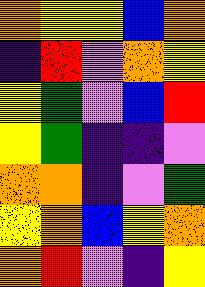[["orange", "yellow", "yellow", "blue", "orange"], ["indigo", "red", "violet", "orange", "yellow"], ["yellow", "green", "violet", "blue", "red"], ["yellow", "green", "indigo", "indigo", "violet"], ["orange", "orange", "indigo", "violet", "green"], ["yellow", "orange", "blue", "yellow", "orange"], ["orange", "red", "violet", "indigo", "yellow"]]